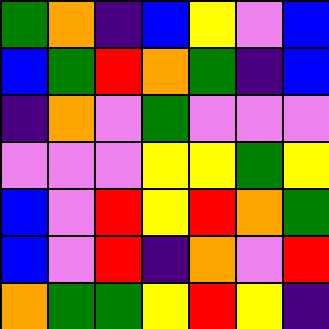[["green", "orange", "indigo", "blue", "yellow", "violet", "blue"], ["blue", "green", "red", "orange", "green", "indigo", "blue"], ["indigo", "orange", "violet", "green", "violet", "violet", "violet"], ["violet", "violet", "violet", "yellow", "yellow", "green", "yellow"], ["blue", "violet", "red", "yellow", "red", "orange", "green"], ["blue", "violet", "red", "indigo", "orange", "violet", "red"], ["orange", "green", "green", "yellow", "red", "yellow", "indigo"]]